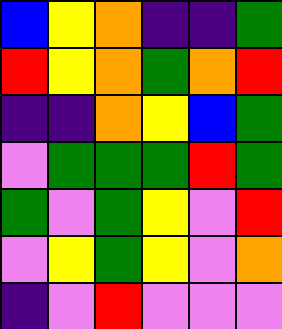[["blue", "yellow", "orange", "indigo", "indigo", "green"], ["red", "yellow", "orange", "green", "orange", "red"], ["indigo", "indigo", "orange", "yellow", "blue", "green"], ["violet", "green", "green", "green", "red", "green"], ["green", "violet", "green", "yellow", "violet", "red"], ["violet", "yellow", "green", "yellow", "violet", "orange"], ["indigo", "violet", "red", "violet", "violet", "violet"]]